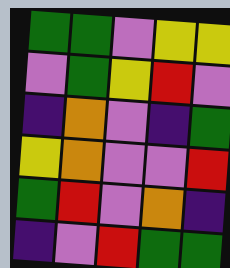[["green", "green", "violet", "yellow", "yellow"], ["violet", "green", "yellow", "red", "violet"], ["indigo", "orange", "violet", "indigo", "green"], ["yellow", "orange", "violet", "violet", "red"], ["green", "red", "violet", "orange", "indigo"], ["indigo", "violet", "red", "green", "green"]]